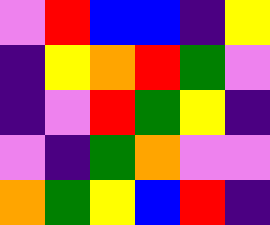[["violet", "red", "blue", "blue", "indigo", "yellow"], ["indigo", "yellow", "orange", "red", "green", "violet"], ["indigo", "violet", "red", "green", "yellow", "indigo"], ["violet", "indigo", "green", "orange", "violet", "violet"], ["orange", "green", "yellow", "blue", "red", "indigo"]]